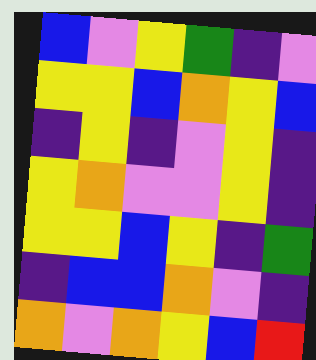[["blue", "violet", "yellow", "green", "indigo", "violet"], ["yellow", "yellow", "blue", "orange", "yellow", "blue"], ["indigo", "yellow", "indigo", "violet", "yellow", "indigo"], ["yellow", "orange", "violet", "violet", "yellow", "indigo"], ["yellow", "yellow", "blue", "yellow", "indigo", "green"], ["indigo", "blue", "blue", "orange", "violet", "indigo"], ["orange", "violet", "orange", "yellow", "blue", "red"]]